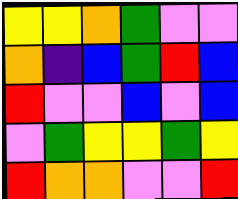[["yellow", "yellow", "orange", "green", "violet", "violet"], ["orange", "indigo", "blue", "green", "red", "blue"], ["red", "violet", "violet", "blue", "violet", "blue"], ["violet", "green", "yellow", "yellow", "green", "yellow"], ["red", "orange", "orange", "violet", "violet", "red"]]